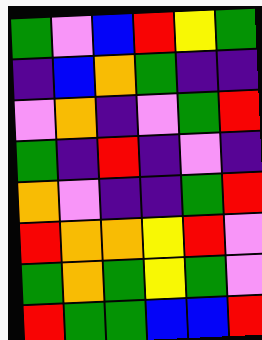[["green", "violet", "blue", "red", "yellow", "green"], ["indigo", "blue", "orange", "green", "indigo", "indigo"], ["violet", "orange", "indigo", "violet", "green", "red"], ["green", "indigo", "red", "indigo", "violet", "indigo"], ["orange", "violet", "indigo", "indigo", "green", "red"], ["red", "orange", "orange", "yellow", "red", "violet"], ["green", "orange", "green", "yellow", "green", "violet"], ["red", "green", "green", "blue", "blue", "red"]]